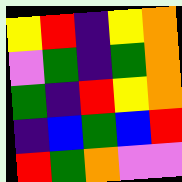[["yellow", "red", "indigo", "yellow", "orange"], ["violet", "green", "indigo", "green", "orange"], ["green", "indigo", "red", "yellow", "orange"], ["indigo", "blue", "green", "blue", "red"], ["red", "green", "orange", "violet", "violet"]]